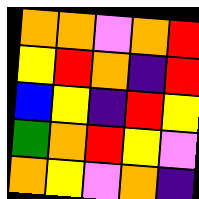[["orange", "orange", "violet", "orange", "red"], ["yellow", "red", "orange", "indigo", "red"], ["blue", "yellow", "indigo", "red", "yellow"], ["green", "orange", "red", "yellow", "violet"], ["orange", "yellow", "violet", "orange", "indigo"]]